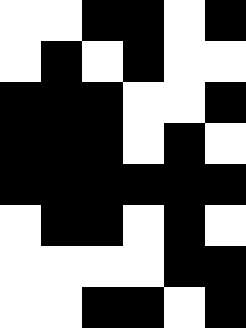[["white", "white", "black", "black", "white", "black"], ["white", "black", "white", "black", "white", "white"], ["black", "black", "black", "white", "white", "black"], ["black", "black", "black", "white", "black", "white"], ["black", "black", "black", "black", "black", "black"], ["white", "black", "black", "white", "black", "white"], ["white", "white", "white", "white", "black", "black"], ["white", "white", "black", "black", "white", "black"]]